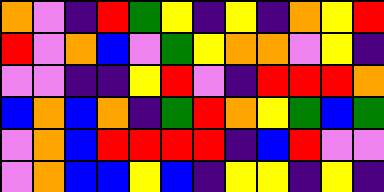[["orange", "violet", "indigo", "red", "green", "yellow", "indigo", "yellow", "indigo", "orange", "yellow", "red"], ["red", "violet", "orange", "blue", "violet", "green", "yellow", "orange", "orange", "violet", "yellow", "indigo"], ["violet", "violet", "indigo", "indigo", "yellow", "red", "violet", "indigo", "red", "red", "red", "orange"], ["blue", "orange", "blue", "orange", "indigo", "green", "red", "orange", "yellow", "green", "blue", "green"], ["violet", "orange", "blue", "red", "red", "red", "red", "indigo", "blue", "red", "violet", "violet"], ["violet", "orange", "blue", "blue", "yellow", "blue", "indigo", "yellow", "yellow", "indigo", "yellow", "indigo"]]